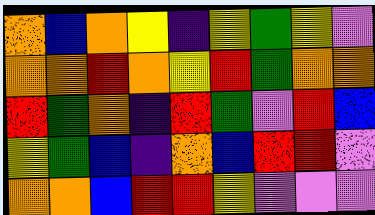[["orange", "blue", "orange", "yellow", "indigo", "yellow", "green", "yellow", "violet"], ["orange", "orange", "red", "orange", "yellow", "red", "green", "orange", "orange"], ["red", "green", "orange", "indigo", "red", "green", "violet", "red", "blue"], ["yellow", "green", "blue", "indigo", "orange", "blue", "red", "red", "violet"], ["orange", "orange", "blue", "red", "red", "yellow", "violet", "violet", "violet"]]